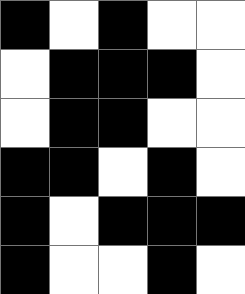[["black", "white", "black", "white", "white"], ["white", "black", "black", "black", "white"], ["white", "black", "black", "white", "white"], ["black", "black", "white", "black", "white"], ["black", "white", "black", "black", "black"], ["black", "white", "white", "black", "white"]]